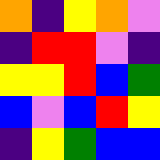[["orange", "indigo", "yellow", "orange", "violet"], ["indigo", "red", "red", "violet", "indigo"], ["yellow", "yellow", "red", "blue", "green"], ["blue", "violet", "blue", "red", "yellow"], ["indigo", "yellow", "green", "blue", "blue"]]